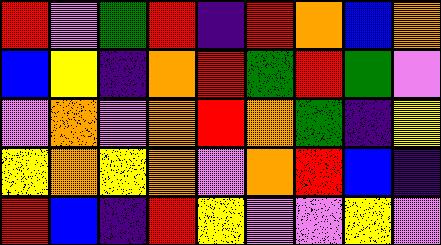[["red", "violet", "green", "red", "indigo", "red", "orange", "blue", "orange"], ["blue", "yellow", "indigo", "orange", "red", "green", "red", "green", "violet"], ["violet", "orange", "violet", "orange", "red", "orange", "green", "indigo", "yellow"], ["yellow", "orange", "yellow", "orange", "violet", "orange", "red", "blue", "indigo"], ["red", "blue", "indigo", "red", "yellow", "violet", "violet", "yellow", "violet"]]